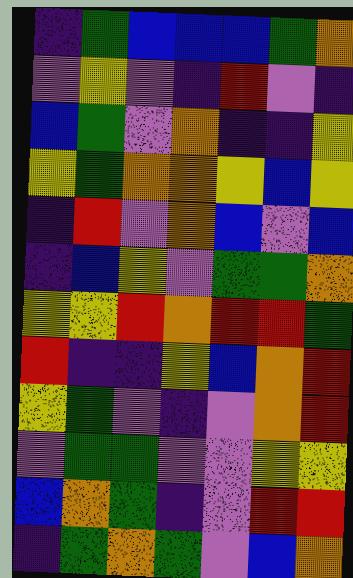[["indigo", "green", "blue", "blue", "blue", "green", "orange"], ["violet", "yellow", "violet", "indigo", "red", "violet", "indigo"], ["blue", "green", "violet", "orange", "indigo", "indigo", "yellow"], ["yellow", "green", "orange", "orange", "yellow", "blue", "yellow"], ["indigo", "red", "violet", "orange", "blue", "violet", "blue"], ["indigo", "blue", "yellow", "violet", "green", "green", "orange"], ["yellow", "yellow", "red", "orange", "red", "red", "green"], ["red", "indigo", "indigo", "yellow", "blue", "orange", "red"], ["yellow", "green", "violet", "indigo", "violet", "orange", "red"], ["violet", "green", "green", "violet", "violet", "yellow", "yellow"], ["blue", "orange", "green", "indigo", "violet", "red", "red"], ["indigo", "green", "orange", "green", "violet", "blue", "orange"]]